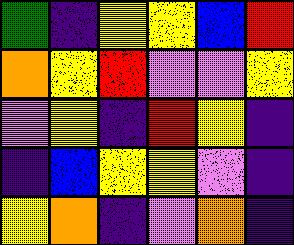[["green", "indigo", "yellow", "yellow", "blue", "red"], ["orange", "yellow", "red", "violet", "violet", "yellow"], ["violet", "yellow", "indigo", "red", "yellow", "indigo"], ["indigo", "blue", "yellow", "yellow", "violet", "indigo"], ["yellow", "orange", "indigo", "violet", "orange", "indigo"]]